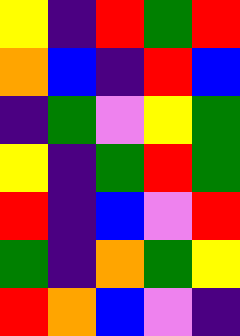[["yellow", "indigo", "red", "green", "red"], ["orange", "blue", "indigo", "red", "blue"], ["indigo", "green", "violet", "yellow", "green"], ["yellow", "indigo", "green", "red", "green"], ["red", "indigo", "blue", "violet", "red"], ["green", "indigo", "orange", "green", "yellow"], ["red", "orange", "blue", "violet", "indigo"]]